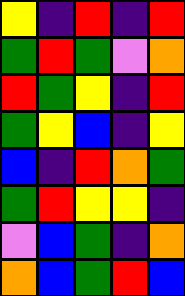[["yellow", "indigo", "red", "indigo", "red"], ["green", "red", "green", "violet", "orange"], ["red", "green", "yellow", "indigo", "red"], ["green", "yellow", "blue", "indigo", "yellow"], ["blue", "indigo", "red", "orange", "green"], ["green", "red", "yellow", "yellow", "indigo"], ["violet", "blue", "green", "indigo", "orange"], ["orange", "blue", "green", "red", "blue"]]